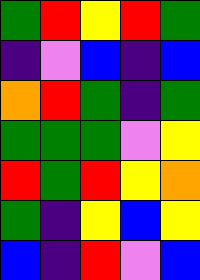[["green", "red", "yellow", "red", "green"], ["indigo", "violet", "blue", "indigo", "blue"], ["orange", "red", "green", "indigo", "green"], ["green", "green", "green", "violet", "yellow"], ["red", "green", "red", "yellow", "orange"], ["green", "indigo", "yellow", "blue", "yellow"], ["blue", "indigo", "red", "violet", "blue"]]